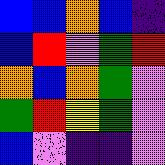[["blue", "blue", "orange", "blue", "indigo"], ["blue", "red", "violet", "green", "red"], ["orange", "blue", "orange", "green", "violet"], ["green", "red", "yellow", "green", "violet"], ["blue", "violet", "indigo", "indigo", "violet"]]